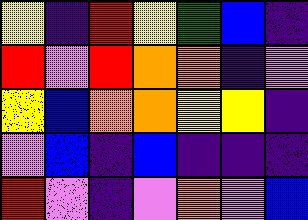[["yellow", "indigo", "red", "yellow", "green", "blue", "indigo"], ["red", "violet", "red", "orange", "orange", "indigo", "violet"], ["yellow", "blue", "orange", "orange", "yellow", "yellow", "indigo"], ["violet", "blue", "indigo", "blue", "indigo", "indigo", "indigo"], ["red", "violet", "indigo", "violet", "orange", "violet", "blue"]]